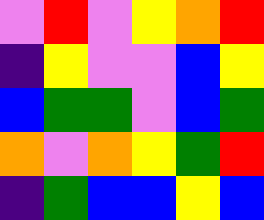[["violet", "red", "violet", "yellow", "orange", "red"], ["indigo", "yellow", "violet", "violet", "blue", "yellow"], ["blue", "green", "green", "violet", "blue", "green"], ["orange", "violet", "orange", "yellow", "green", "red"], ["indigo", "green", "blue", "blue", "yellow", "blue"]]